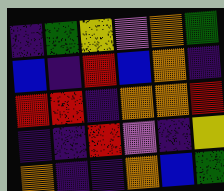[["indigo", "green", "yellow", "violet", "orange", "green"], ["blue", "indigo", "red", "blue", "orange", "indigo"], ["red", "red", "indigo", "orange", "orange", "red"], ["indigo", "indigo", "red", "violet", "indigo", "yellow"], ["orange", "indigo", "indigo", "orange", "blue", "green"]]